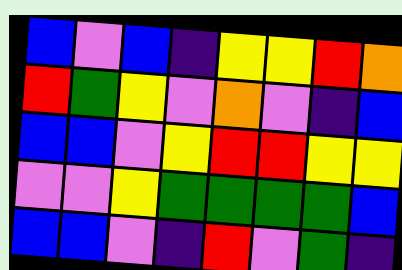[["blue", "violet", "blue", "indigo", "yellow", "yellow", "red", "orange"], ["red", "green", "yellow", "violet", "orange", "violet", "indigo", "blue"], ["blue", "blue", "violet", "yellow", "red", "red", "yellow", "yellow"], ["violet", "violet", "yellow", "green", "green", "green", "green", "blue"], ["blue", "blue", "violet", "indigo", "red", "violet", "green", "indigo"]]